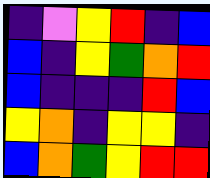[["indigo", "violet", "yellow", "red", "indigo", "blue"], ["blue", "indigo", "yellow", "green", "orange", "red"], ["blue", "indigo", "indigo", "indigo", "red", "blue"], ["yellow", "orange", "indigo", "yellow", "yellow", "indigo"], ["blue", "orange", "green", "yellow", "red", "red"]]